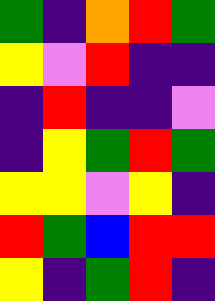[["green", "indigo", "orange", "red", "green"], ["yellow", "violet", "red", "indigo", "indigo"], ["indigo", "red", "indigo", "indigo", "violet"], ["indigo", "yellow", "green", "red", "green"], ["yellow", "yellow", "violet", "yellow", "indigo"], ["red", "green", "blue", "red", "red"], ["yellow", "indigo", "green", "red", "indigo"]]